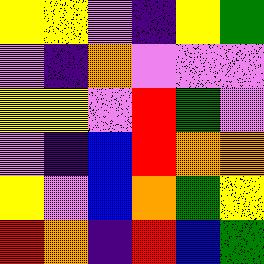[["yellow", "yellow", "violet", "indigo", "yellow", "green"], ["violet", "indigo", "orange", "violet", "violet", "violet"], ["yellow", "yellow", "violet", "red", "green", "violet"], ["violet", "indigo", "blue", "red", "orange", "orange"], ["yellow", "violet", "blue", "orange", "green", "yellow"], ["red", "orange", "indigo", "red", "blue", "green"]]